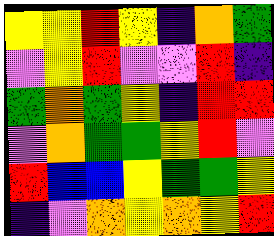[["yellow", "yellow", "red", "yellow", "indigo", "orange", "green"], ["violet", "yellow", "red", "violet", "violet", "red", "indigo"], ["green", "orange", "green", "yellow", "indigo", "red", "red"], ["violet", "orange", "green", "green", "yellow", "red", "violet"], ["red", "blue", "blue", "yellow", "green", "green", "yellow"], ["indigo", "violet", "orange", "yellow", "orange", "yellow", "red"]]